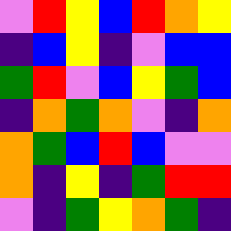[["violet", "red", "yellow", "blue", "red", "orange", "yellow"], ["indigo", "blue", "yellow", "indigo", "violet", "blue", "blue"], ["green", "red", "violet", "blue", "yellow", "green", "blue"], ["indigo", "orange", "green", "orange", "violet", "indigo", "orange"], ["orange", "green", "blue", "red", "blue", "violet", "violet"], ["orange", "indigo", "yellow", "indigo", "green", "red", "red"], ["violet", "indigo", "green", "yellow", "orange", "green", "indigo"]]